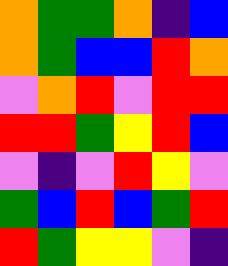[["orange", "green", "green", "orange", "indigo", "blue"], ["orange", "green", "blue", "blue", "red", "orange"], ["violet", "orange", "red", "violet", "red", "red"], ["red", "red", "green", "yellow", "red", "blue"], ["violet", "indigo", "violet", "red", "yellow", "violet"], ["green", "blue", "red", "blue", "green", "red"], ["red", "green", "yellow", "yellow", "violet", "indigo"]]